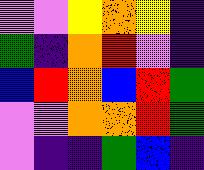[["violet", "violet", "yellow", "orange", "yellow", "indigo"], ["green", "indigo", "orange", "red", "violet", "indigo"], ["blue", "red", "orange", "blue", "red", "green"], ["violet", "violet", "orange", "orange", "red", "green"], ["violet", "indigo", "indigo", "green", "blue", "indigo"]]